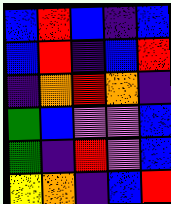[["blue", "red", "blue", "indigo", "blue"], ["blue", "red", "indigo", "blue", "red"], ["indigo", "orange", "red", "orange", "indigo"], ["green", "blue", "violet", "violet", "blue"], ["green", "indigo", "red", "violet", "blue"], ["yellow", "orange", "indigo", "blue", "red"]]